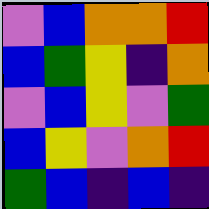[["violet", "blue", "orange", "orange", "red"], ["blue", "green", "yellow", "indigo", "orange"], ["violet", "blue", "yellow", "violet", "green"], ["blue", "yellow", "violet", "orange", "red"], ["green", "blue", "indigo", "blue", "indigo"]]